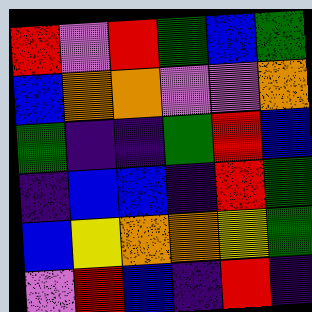[["red", "violet", "red", "green", "blue", "green"], ["blue", "orange", "orange", "violet", "violet", "orange"], ["green", "indigo", "indigo", "green", "red", "blue"], ["indigo", "blue", "blue", "indigo", "red", "green"], ["blue", "yellow", "orange", "orange", "yellow", "green"], ["violet", "red", "blue", "indigo", "red", "indigo"]]